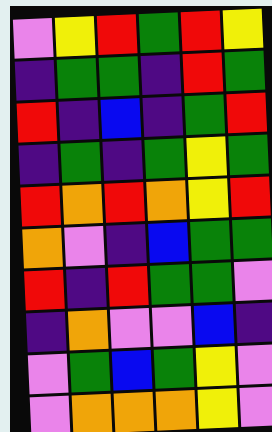[["violet", "yellow", "red", "green", "red", "yellow"], ["indigo", "green", "green", "indigo", "red", "green"], ["red", "indigo", "blue", "indigo", "green", "red"], ["indigo", "green", "indigo", "green", "yellow", "green"], ["red", "orange", "red", "orange", "yellow", "red"], ["orange", "violet", "indigo", "blue", "green", "green"], ["red", "indigo", "red", "green", "green", "violet"], ["indigo", "orange", "violet", "violet", "blue", "indigo"], ["violet", "green", "blue", "green", "yellow", "violet"], ["violet", "orange", "orange", "orange", "yellow", "violet"]]